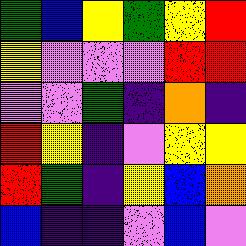[["green", "blue", "yellow", "green", "yellow", "red"], ["yellow", "violet", "violet", "violet", "red", "red"], ["violet", "violet", "green", "indigo", "orange", "indigo"], ["red", "yellow", "indigo", "violet", "yellow", "yellow"], ["red", "green", "indigo", "yellow", "blue", "orange"], ["blue", "indigo", "indigo", "violet", "blue", "violet"]]